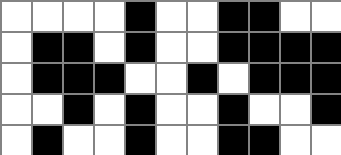[["white", "white", "white", "white", "black", "white", "white", "black", "black", "white", "white"], ["white", "black", "black", "white", "black", "white", "white", "black", "black", "black", "black"], ["white", "black", "black", "black", "white", "white", "black", "white", "black", "black", "black"], ["white", "white", "black", "white", "black", "white", "white", "black", "white", "white", "black"], ["white", "black", "white", "white", "black", "white", "white", "black", "black", "white", "white"]]